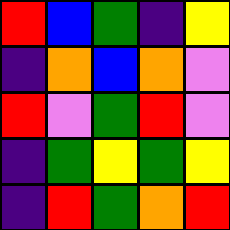[["red", "blue", "green", "indigo", "yellow"], ["indigo", "orange", "blue", "orange", "violet"], ["red", "violet", "green", "red", "violet"], ["indigo", "green", "yellow", "green", "yellow"], ["indigo", "red", "green", "orange", "red"]]